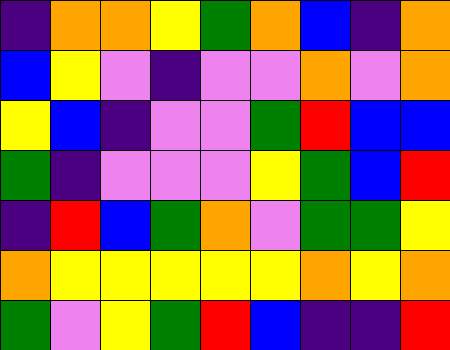[["indigo", "orange", "orange", "yellow", "green", "orange", "blue", "indigo", "orange"], ["blue", "yellow", "violet", "indigo", "violet", "violet", "orange", "violet", "orange"], ["yellow", "blue", "indigo", "violet", "violet", "green", "red", "blue", "blue"], ["green", "indigo", "violet", "violet", "violet", "yellow", "green", "blue", "red"], ["indigo", "red", "blue", "green", "orange", "violet", "green", "green", "yellow"], ["orange", "yellow", "yellow", "yellow", "yellow", "yellow", "orange", "yellow", "orange"], ["green", "violet", "yellow", "green", "red", "blue", "indigo", "indigo", "red"]]